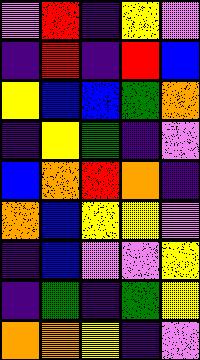[["violet", "red", "indigo", "yellow", "violet"], ["indigo", "red", "indigo", "red", "blue"], ["yellow", "blue", "blue", "green", "orange"], ["indigo", "yellow", "green", "indigo", "violet"], ["blue", "orange", "red", "orange", "indigo"], ["orange", "blue", "yellow", "yellow", "violet"], ["indigo", "blue", "violet", "violet", "yellow"], ["indigo", "green", "indigo", "green", "yellow"], ["orange", "orange", "yellow", "indigo", "violet"]]